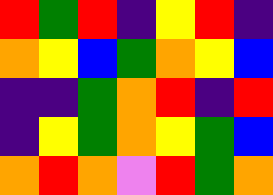[["red", "green", "red", "indigo", "yellow", "red", "indigo"], ["orange", "yellow", "blue", "green", "orange", "yellow", "blue"], ["indigo", "indigo", "green", "orange", "red", "indigo", "red"], ["indigo", "yellow", "green", "orange", "yellow", "green", "blue"], ["orange", "red", "orange", "violet", "red", "green", "orange"]]